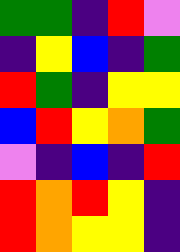[["green", "green", "indigo", "red", "violet"], ["indigo", "yellow", "blue", "indigo", "green"], ["red", "green", "indigo", "yellow", "yellow"], ["blue", "red", "yellow", "orange", "green"], ["violet", "indigo", "blue", "indigo", "red"], ["red", "orange", "red", "yellow", "indigo"], ["red", "orange", "yellow", "yellow", "indigo"]]